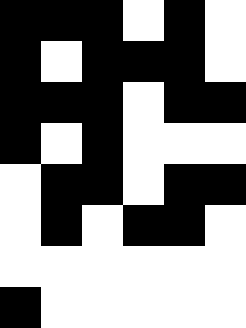[["black", "black", "black", "white", "black", "white"], ["black", "white", "black", "black", "black", "white"], ["black", "black", "black", "white", "black", "black"], ["black", "white", "black", "white", "white", "white"], ["white", "black", "black", "white", "black", "black"], ["white", "black", "white", "black", "black", "white"], ["white", "white", "white", "white", "white", "white"], ["black", "white", "white", "white", "white", "white"]]